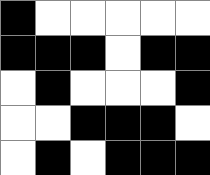[["black", "white", "white", "white", "white", "white"], ["black", "black", "black", "white", "black", "black"], ["white", "black", "white", "white", "white", "black"], ["white", "white", "black", "black", "black", "white"], ["white", "black", "white", "black", "black", "black"]]